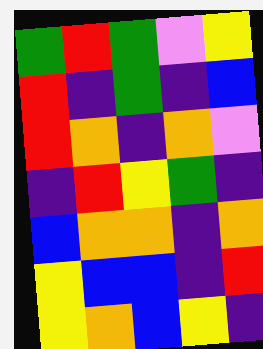[["green", "red", "green", "violet", "yellow"], ["red", "indigo", "green", "indigo", "blue"], ["red", "orange", "indigo", "orange", "violet"], ["indigo", "red", "yellow", "green", "indigo"], ["blue", "orange", "orange", "indigo", "orange"], ["yellow", "blue", "blue", "indigo", "red"], ["yellow", "orange", "blue", "yellow", "indigo"]]